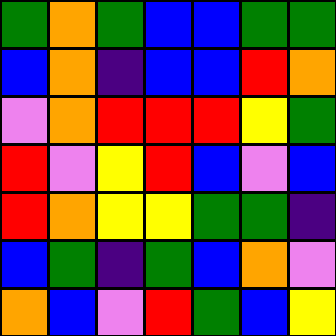[["green", "orange", "green", "blue", "blue", "green", "green"], ["blue", "orange", "indigo", "blue", "blue", "red", "orange"], ["violet", "orange", "red", "red", "red", "yellow", "green"], ["red", "violet", "yellow", "red", "blue", "violet", "blue"], ["red", "orange", "yellow", "yellow", "green", "green", "indigo"], ["blue", "green", "indigo", "green", "blue", "orange", "violet"], ["orange", "blue", "violet", "red", "green", "blue", "yellow"]]